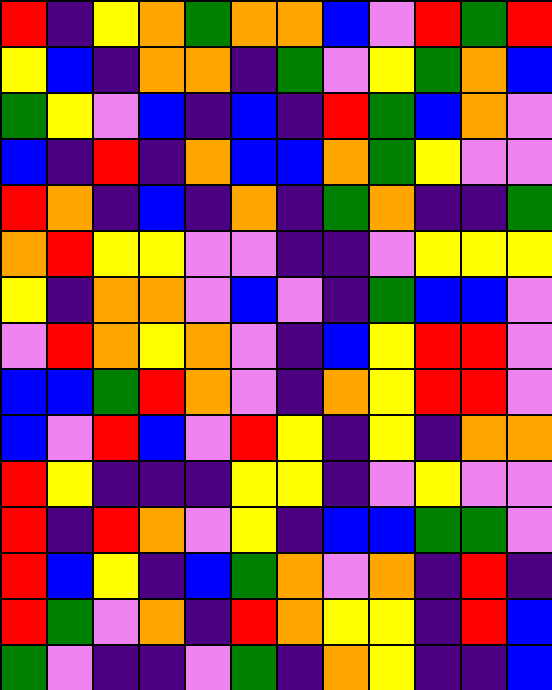[["red", "indigo", "yellow", "orange", "green", "orange", "orange", "blue", "violet", "red", "green", "red"], ["yellow", "blue", "indigo", "orange", "orange", "indigo", "green", "violet", "yellow", "green", "orange", "blue"], ["green", "yellow", "violet", "blue", "indigo", "blue", "indigo", "red", "green", "blue", "orange", "violet"], ["blue", "indigo", "red", "indigo", "orange", "blue", "blue", "orange", "green", "yellow", "violet", "violet"], ["red", "orange", "indigo", "blue", "indigo", "orange", "indigo", "green", "orange", "indigo", "indigo", "green"], ["orange", "red", "yellow", "yellow", "violet", "violet", "indigo", "indigo", "violet", "yellow", "yellow", "yellow"], ["yellow", "indigo", "orange", "orange", "violet", "blue", "violet", "indigo", "green", "blue", "blue", "violet"], ["violet", "red", "orange", "yellow", "orange", "violet", "indigo", "blue", "yellow", "red", "red", "violet"], ["blue", "blue", "green", "red", "orange", "violet", "indigo", "orange", "yellow", "red", "red", "violet"], ["blue", "violet", "red", "blue", "violet", "red", "yellow", "indigo", "yellow", "indigo", "orange", "orange"], ["red", "yellow", "indigo", "indigo", "indigo", "yellow", "yellow", "indigo", "violet", "yellow", "violet", "violet"], ["red", "indigo", "red", "orange", "violet", "yellow", "indigo", "blue", "blue", "green", "green", "violet"], ["red", "blue", "yellow", "indigo", "blue", "green", "orange", "violet", "orange", "indigo", "red", "indigo"], ["red", "green", "violet", "orange", "indigo", "red", "orange", "yellow", "yellow", "indigo", "red", "blue"], ["green", "violet", "indigo", "indigo", "violet", "green", "indigo", "orange", "yellow", "indigo", "indigo", "blue"]]